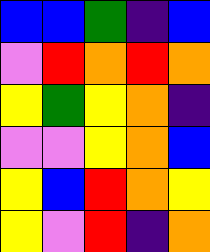[["blue", "blue", "green", "indigo", "blue"], ["violet", "red", "orange", "red", "orange"], ["yellow", "green", "yellow", "orange", "indigo"], ["violet", "violet", "yellow", "orange", "blue"], ["yellow", "blue", "red", "orange", "yellow"], ["yellow", "violet", "red", "indigo", "orange"]]